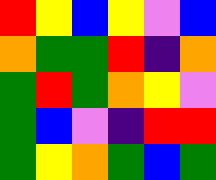[["red", "yellow", "blue", "yellow", "violet", "blue"], ["orange", "green", "green", "red", "indigo", "orange"], ["green", "red", "green", "orange", "yellow", "violet"], ["green", "blue", "violet", "indigo", "red", "red"], ["green", "yellow", "orange", "green", "blue", "green"]]